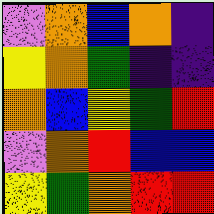[["violet", "orange", "blue", "orange", "indigo"], ["yellow", "orange", "green", "indigo", "indigo"], ["orange", "blue", "yellow", "green", "red"], ["violet", "orange", "red", "blue", "blue"], ["yellow", "green", "orange", "red", "red"]]